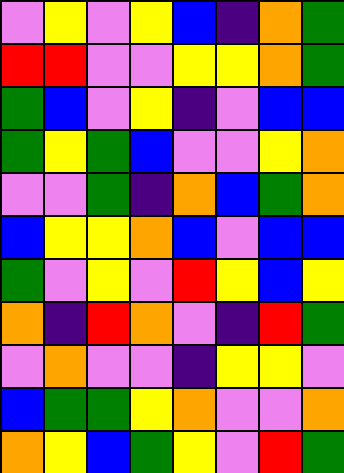[["violet", "yellow", "violet", "yellow", "blue", "indigo", "orange", "green"], ["red", "red", "violet", "violet", "yellow", "yellow", "orange", "green"], ["green", "blue", "violet", "yellow", "indigo", "violet", "blue", "blue"], ["green", "yellow", "green", "blue", "violet", "violet", "yellow", "orange"], ["violet", "violet", "green", "indigo", "orange", "blue", "green", "orange"], ["blue", "yellow", "yellow", "orange", "blue", "violet", "blue", "blue"], ["green", "violet", "yellow", "violet", "red", "yellow", "blue", "yellow"], ["orange", "indigo", "red", "orange", "violet", "indigo", "red", "green"], ["violet", "orange", "violet", "violet", "indigo", "yellow", "yellow", "violet"], ["blue", "green", "green", "yellow", "orange", "violet", "violet", "orange"], ["orange", "yellow", "blue", "green", "yellow", "violet", "red", "green"]]